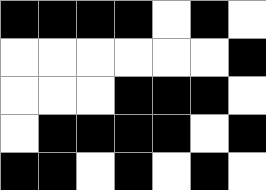[["black", "black", "black", "black", "white", "black", "white"], ["white", "white", "white", "white", "white", "white", "black"], ["white", "white", "white", "black", "black", "black", "white"], ["white", "black", "black", "black", "black", "white", "black"], ["black", "black", "white", "black", "white", "black", "white"]]